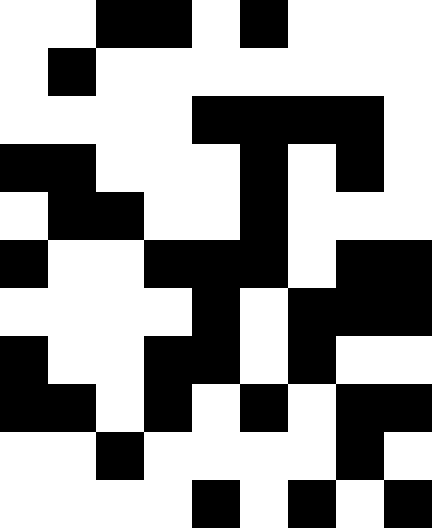[["white", "white", "black", "black", "white", "black", "white", "white", "white"], ["white", "black", "white", "white", "white", "white", "white", "white", "white"], ["white", "white", "white", "white", "black", "black", "black", "black", "white"], ["black", "black", "white", "white", "white", "black", "white", "black", "white"], ["white", "black", "black", "white", "white", "black", "white", "white", "white"], ["black", "white", "white", "black", "black", "black", "white", "black", "black"], ["white", "white", "white", "white", "black", "white", "black", "black", "black"], ["black", "white", "white", "black", "black", "white", "black", "white", "white"], ["black", "black", "white", "black", "white", "black", "white", "black", "black"], ["white", "white", "black", "white", "white", "white", "white", "black", "white"], ["white", "white", "white", "white", "black", "white", "black", "white", "black"]]